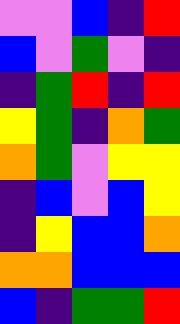[["violet", "violet", "blue", "indigo", "red"], ["blue", "violet", "green", "violet", "indigo"], ["indigo", "green", "red", "indigo", "red"], ["yellow", "green", "indigo", "orange", "green"], ["orange", "green", "violet", "yellow", "yellow"], ["indigo", "blue", "violet", "blue", "yellow"], ["indigo", "yellow", "blue", "blue", "orange"], ["orange", "orange", "blue", "blue", "blue"], ["blue", "indigo", "green", "green", "red"]]